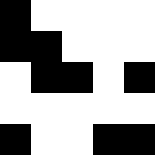[["black", "white", "white", "white", "white"], ["black", "black", "white", "white", "white"], ["white", "black", "black", "white", "black"], ["white", "white", "white", "white", "white"], ["black", "white", "white", "black", "black"]]